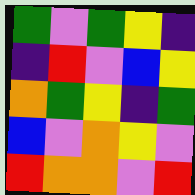[["green", "violet", "green", "yellow", "indigo"], ["indigo", "red", "violet", "blue", "yellow"], ["orange", "green", "yellow", "indigo", "green"], ["blue", "violet", "orange", "yellow", "violet"], ["red", "orange", "orange", "violet", "red"]]